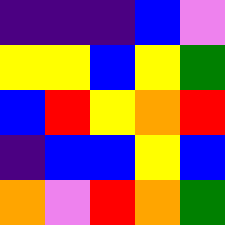[["indigo", "indigo", "indigo", "blue", "violet"], ["yellow", "yellow", "blue", "yellow", "green"], ["blue", "red", "yellow", "orange", "red"], ["indigo", "blue", "blue", "yellow", "blue"], ["orange", "violet", "red", "orange", "green"]]